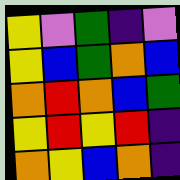[["yellow", "violet", "green", "indigo", "violet"], ["yellow", "blue", "green", "orange", "blue"], ["orange", "red", "orange", "blue", "green"], ["yellow", "red", "yellow", "red", "indigo"], ["orange", "yellow", "blue", "orange", "indigo"]]